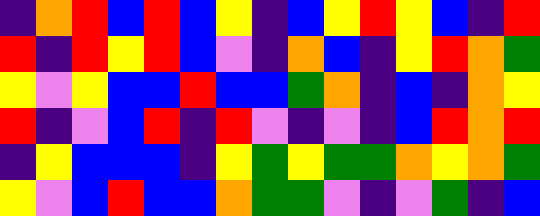[["indigo", "orange", "red", "blue", "red", "blue", "yellow", "indigo", "blue", "yellow", "red", "yellow", "blue", "indigo", "red"], ["red", "indigo", "red", "yellow", "red", "blue", "violet", "indigo", "orange", "blue", "indigo", "yellow", "red", "orange", "green"], ["yellow", "violet", "yellow", "blue", "blue", "red", "blue", "blue", "green", "orange", "indigo", "blue", "indigo", "orange", "yellow"], ["red", "indigo", "violet", "blue", "red", "indigo", "red", "violet", "indigo", "violet", "indigo", "blue", "red", "orange", "red"], ["indigo", "yellow", "blue", "blue", "blue", "indigo", "yellow", "green", "yellow", "green", "green", "orange", "yellow", "orange", "green"], ["yellow", "violet", "blue", "red", "blue", "blue", "orange", "green", "green", "violet", "indigo", "violet", "green", "indigo", "blue"]]